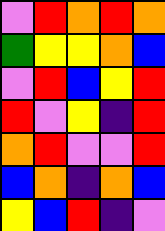[["violet", "red", "orange", "red", "orange"], ["green", "yellow", "yellow", "orange", "blue"], ["violet", "red", "blue", "yellow", "red"], ["red", "violet", "yellow", "indigo", "red"], ["orange", "red", "violet", "violet", "red"], ["blue", "orange", "indigo", "orange", "blue"], ["yellow", "blue", "red", "indigo", "violet"]]